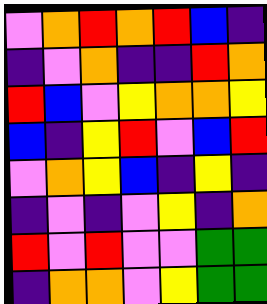[["violet", "orange", "red", "orange", "red", "blue", "indigo"], ["indigo", "violet", "orange", "indigo", "indigo", "red", "orange"], ["red", "blue", "violet", "yellow", "orange", "orange", "yellow"], ["blue", "indigo", "yellow", "red", "violet", "blue", "red"], ["violet", "orange", "yellow", "blue", "indigo", "yellow", "indigo"], ["indigo", "violet", "indigo", "violet", "yellow", "indigo", "orange"], ["red", "violet", "red", "violet", "violet", "green", "green"], ["indigo", "orange", "orange", "violet", "yellow", "green", "green"]]